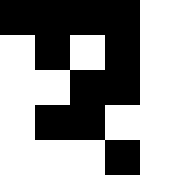[["black", "black", "black", "black", "white"], ["white", "black", "white", "black", "white"], ["white", "white", "black", "black", "white"], ["white", "black", "black", "white", "white"], ["white", "white", "white", "black", "white"]]